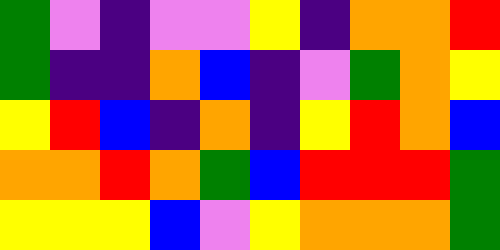[["green", "violet", "indigo", "violet", "violet", "yellow", "indigo", "orange", "orange", "red"], ["green", "indigo", "indigo", "orange", "blue", "indigo", "violet", "green", "orange", "yellow"], ["yellow", "red", "blue", "indigo", "orange", "indigo", "yellow", "red", "orange", "blue"], ["orange", "orange", "red", "orange", "green", "blue", "red", "red", "red", "green"], ["yellow", "yellow", "yellow", "blue", "violet", "yellow", "orange", "orange", "orange", "green"]]